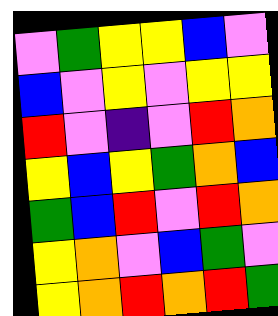[["violet", "green", "yellow", "yellow", "blue", "violet"], ["blue", "violet", "yellow", "violet", "yellow", "yellow"], ["red", "violet", "indigo", "violet", "red", "orange"], ["yellow", "blue", "yellow", "green", "orange", "blue"], ["green", "blue", "red", "violet", "red", "orange"], ["yellow", "orange", "violet", "blue", "green", "violet"], ["yellow", "orange", "red", "orange", "red", "green"]]